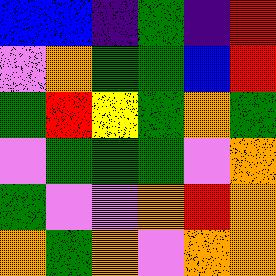[["blue", "blue", "indigo", "green", "indigo", "red"], ["violet", "orange", "green", "green", "blue", "red"], ["green", "red", "yellow", "green", "orange", "green"], ["violet", "green", "green", "green", "violet", "orange"], ["green", "violet", "violet", "orange", "red", "orange"], ["orange", "green", "orange", "violet", "orange", "orange"]]